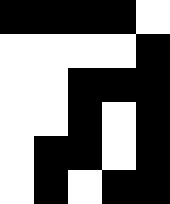[["black", "black", "black", "black", "white"], ["white", "white", "white", "white", "black"], ["white", "white", "black", "black", "black"], ["white", "white", "black", "white", "black"], ["white", "black", "black", "white", "black"], ["white", "black", "white", "black", "black"]]